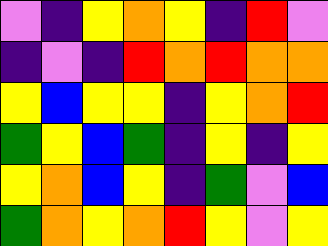[["violet", "indigo", "yellow", "orange", "yellow", "indigo", "red", "violet"], ["indigo", "violet", "indigo", "red", "orange", "red", "orange", "orange"], ["yellow", "blue", "yellow", "yellow", "indigo", "yellow", "orange", "red"], ["green", "yellow", "blue", "green", "indigo", "yellow", "indigo", "yellow"], ["yellow", "orange", "blue", "yellow", "indigo", "green", "violet", "blue"], ["green", "orange", "yellow", "orange", "red", "yellow", "violet", "yellow"]]